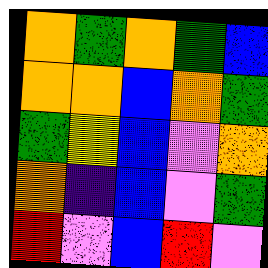[["orange", "green", "orange", "green", "blue"], ["orange", "orange", "blue", "orange", "green"], ["green", "yellow", "blue", "violet", "orange"], ["orange", "indigo", "blue", "violet", "green"], ["red", "violet", "blue", "red", "violet"]]